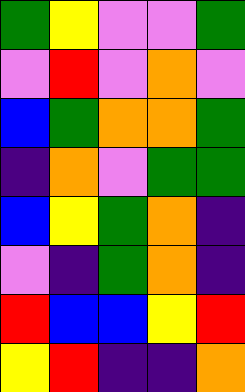[["green", "yellow", "violet", "violet", "green"], ["violet", "red", "violet", "orange", "violet"], ["blue", "green", "orange", "orange", "green"], ["indigo", "orange", "violet", "green", "green"], ["blue", "yellow", "green", "orange", "indigo"], ["violet", "indigo", "green", "orange", "indigo"], ["red", "blue", "blue", "yellow", "red"], ["yellow", "red", "indigo", "indigo", "orange"]]